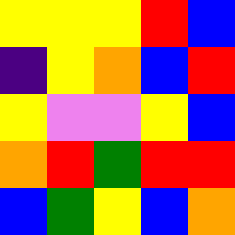[["yellow", "yellow", "yellow", "red", "blue"], ["indigo", "yellow", "orange", "blue", "red"], ["yellow", "violet", "violet", "yellow", "blue"], ["orange", "red", "green", "red", "red"], ["blue", "green", "yellow", "blue", "orange"]]